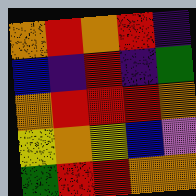[["orange", "red", "orange", "red", "indigo"], ["blue", "indigo", "red", "indigo", "green"], ["orange", "red", "red", "red", "orange"], ["yellow", "orange", "yellow", "blue", "violet"], ["green", "red", "red", "orange", "orange"]]